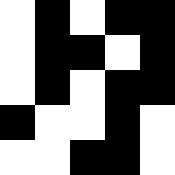[["white", "black", "white", "black", "black"], ["white", "black", "black", "white", "black"], ["white", "black", "white", "black", "black"], ["black", "white", "white", "black", "white"], ["white", "white", "black", "black", "white"]]